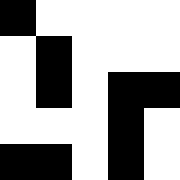[["black", "white", "white", "white", "white"], ["white", "black", "white", "white", "white"], ["white", "black", "white", "black", "black"], ["white", "white", "white", "black", "white"], ["black", "black", "white", "black", "white"]]